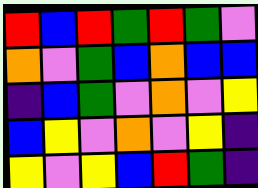[["red", "blue", "red", "green", "red", "green", "violet"], ["orange", "violet", "green", "blue", "orange", "blue", "blue"], ["indigo", "blue", "green", "violet", "orange", "violet", "yellow"], ["blue", "yellow", "violet", "orange", "violet", "yellow", "indigo"], ["yellow", "violet", "yellow", "blue", "red", "green", "indigo"]]